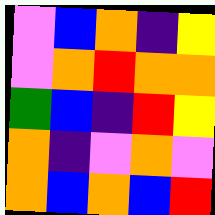[["violet", "blue", "orange", "indigo", "yellow"], ["violet", "orange", "red", "orange", "orange"], ["green", "blue", "indigo", "red", "yellow"], ["orange", "indigo", "violet", "orange", "violet"], ["orange", "blue", "orange", "blue", "red"]]